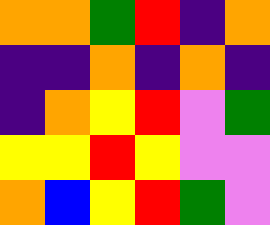[["orange", "orange", "green", "red", "indigo", "orange"], ["indigo", "indigo", "orange", "indigo", "orange", "indigo"], ["indigo", "orange", "yellow", "red", "violet", "green"], ["yellow", "yellow", "red", "yellow", "violet", "violet"], ["orange", "blue", "yellow", "red", "green", "violet"]]